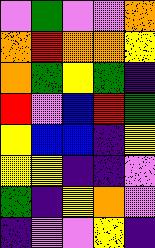[["violet", "green", "violet", "violet", "orange"], ["orange", "red", "orange", "orange", "yellow"], ["orange", "green", "yellow", "green", "indigo"], ["red", "violet", "blue", "red", "green"], ["yellow", "blue", "blue", "indigo", "yellow"], ["yellow", "yellow", "indigo", "indigo", "violet"], ["green", "indigo", "yellow", "orange", "violet"], ["indigo", "violet", "violet", "yellow", "indigo"]]